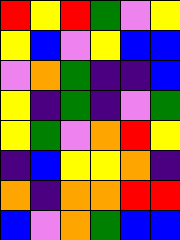[["red", "yellow", "red", "green", "violet", "yellow"], ["yellow", "blue", "violet", "yellow", "blue", "blue"], ["violet", "orange", "green", "indigo", "indigo", "blue"], ["yellow", "indigo", "green", "indigo", "violet", "green"], ["yellow", "green", "violet", "orange", "red", "yellow"], ["indigo", "blue", "yellow", "yellow", "orange", "indigo"], ["orange", "indigo", "orange", "orange", "red", "red"], ["blue", "violet", "orange", "green", "blue", "blue"]]